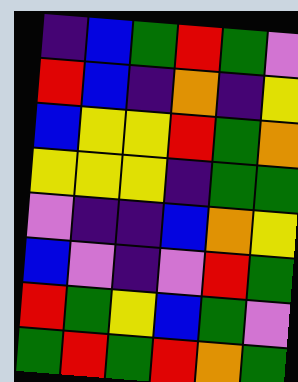[["indigo", "blue", "green", "red", "green", "violet"], ["red", "blue", "indigo", "orange", "indigo", "yellow"], ["blue", "yellow", "yellow", "red", "green", "orange"], ["yellow", "yellow", "yellow", "indigo", "green", "green"], ["violet", "indigo", "indigo", "blue", "orange", "yellow"], ["blue", "violet", "indigo", "violet", "red", "green"], ["red", "green", "yellow", "blue", "green", "violet"], ["green", "red", "green", "red", "orange", "green"]]